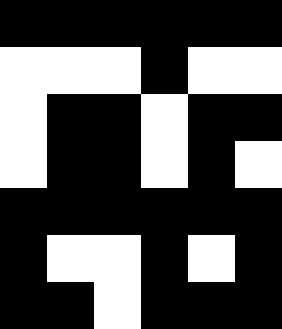[["black", "black", "black", "black", "black", "black"], ["white", "white", "white", "black", "white", "white"], ["white", "black", "black", "white", "black", "black"], ["white", "black", "black", "white", "black", "white"], ["black", "black", "black", "black", "black", "black"], ["black", "white", "white", "black", "white", "black"], ["black", "black", "white", "black", "black", "black"]]